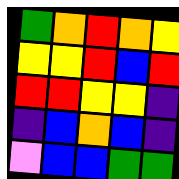[["green", "orange", "red", "orange", "yellow"], ["yellow", "yellow", "red", "blue", "red"], ["red", "red", "yellow", "yellow", "indigo"], ["indigo", "blue", "orange", "blue", "indigo"], ["violet", "blue", "blue", "green", "green"]]